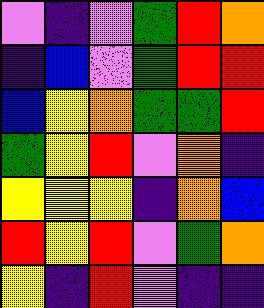[["violet", "indigo", "violet", "green", "red", "orange"], ["indigo", "blue", "violet", "green", "red", "red"], ["blue", "yellow", "orange", "green", "green", "red"], ["green", "yellow", "red", "violet", "orange", "indigo"], ["yellow", "yellow", "yellow", "indigo", "orange", "blue"], ["red", "yellow", "red", "violet", "green", "orange"], ["yellow", "indigo", "red", "violet", "indigo", "indigo"]]